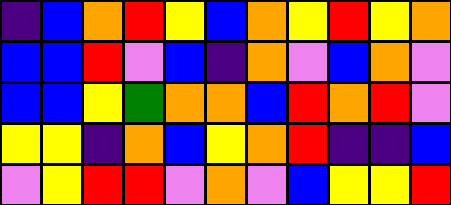[["indigo", "blue", "orange", "red", "yellow", "blue", "orange", "yellow", "red", "yellow", "orange"], ["blue", "blue", "red", "violet", "blue", "indigo", "orange", "violet", "blue", "orange", "violet"], ["blue", "blue", "yellow", "green", "orange", "orange", "blue", "red", "orange", "red", "violet"], ["yellow", "yellow", "indigo", "orange", "blue", "yellow", "orange", "red", "indigo", "indigo", "blue"], ["violet", "yellow", "red", "red", "violet", "orange", "violet", "blue", "yellow", "yellow", "red"]]